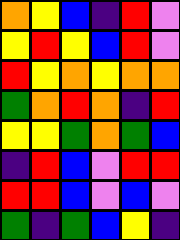[["orange", "yellow", "blue", "indigo", "red", "violet"], ["yellow", "red", "yellow", "blue", "red", "violet"], ["red", "yellow", "orange", "yellow", "orange", "orange"], ["green", "orange", "red", "orange", "indigo", "red"], ["yellow", "yellow", "green", "orange", "green", "blue"], ["indigo", "red", "blue", "violet", "red", "red"], ["red", "red", "blue", "violet", "blue", "violet"], ["green", "indigo", "green", "blue", "yellow", "indigo"]]